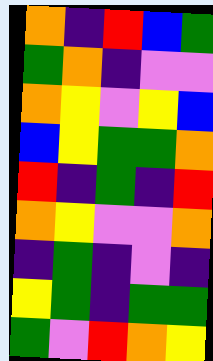[["orange", "indigo", "red", "blue", "green"], ["green", "orange", "indigo", "violet", "violet"], ["orange", "yellow", "violet", "yellow", "blue"], ["blue", "yellow", "green", "green", "orange"], ["red", "indigo", "green", "indigo", "red"], ["orange", "yellow", "violet", "violet", "orange"], ["indigo", "green", "indigo", "violet", "indigo"], ["yellow", "green", "indigo", "green", "green"], ["green", "violet", "red", "orange", "yellow"]]